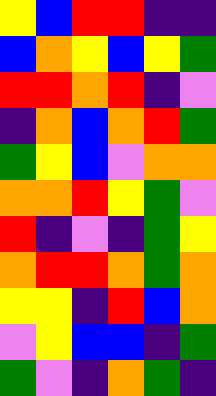[["yellow", "blue", "red", "red", "indigo", "indigo"], ["blue", "orange", "yellow", "blue", "yellow", "green"], ["red", "red", "orange", "red", "indigo", "violet"], ["indigo", "orange", "blue", "orange", "red", "green"], ["green", "yellow", "blue", "violet", "orange", "orange"], ["orange", "orange", "red", "yellow", "green", "violet"], ["red", "indigo", "violet", "indigo", "green", "yellow"], ["orange", "red", "red", "orange", "green", "orange"], ["yellow", "yellow", "indigo", "red", "blue", "orange"], ["violet", "yellow", "blue", "blue", "indigo", "green"], ["green", "violet", "indigo", "orange", "green", "indigo"]]